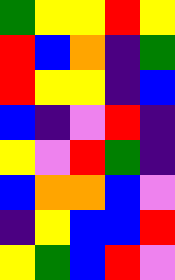[["green", "yellow", "yellow", "red", "yellow"], ["red", "blue", "orange", "indigo", "green"], ["red", "yellow", "yellow", "indigo", "blue"], ["blue", "indigo", "violet", "red", "indigo"], ["yellow", "violet", "red", "green", "indigo"], ["blue", "orange", "orange", "blue", "violet"], ["indigo", "yellow", "blue", "blue", "red"], ["yellow", "green", "blue", "red", "violet"]]